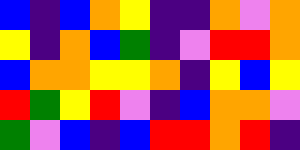[["blue", "indigo", "blue", "orange", "yellow", "indigo", "indigo", "orange", "violet", "orange"], ["yellow", "indigo", "orange", "blue", "green", "indigo", "violet", "red", "red", "orange"], ["blue", "orange", "orange", "yellow", "yellow", "orange", "indigo", "yellow", "blue", "yellow"], ["red", "green", "yellow", "red", "violet", "indigo", "blue", "orange", "orange", "violet"], ["green", "violet", "blue", "indigo", "blue", "red", "red", "orange", "red", "indigo"]]